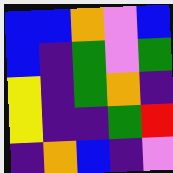[["blue", "blue", "orange", "violet", "blue"], ["blue", "indigo", "green", "violet", "green"], ["yellow", "indigo", "green", "orange", "indigo"], ["yellow", "indigo", "indigo", "green", "red"], ["indigo", "orange", "blue", "indigo", "violet"]]